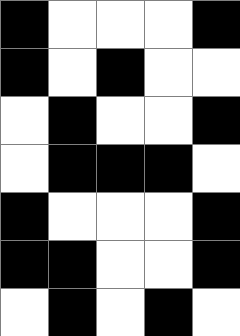[["black", "white", "white", "white", "black"], ["black", "white", "black", "white", "white"], ["white", "black", "white", "white", "black"], ["white", "black", "black", "black", "white"], ["black", "white", "white", "white", "black"], ["black", "black", "white", "white", "black"], ["white", "black", "white", "black", "white"]]